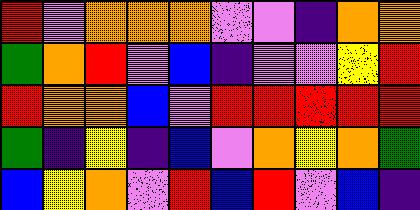[["red", "violet", "orange", "orange", "orange", "violet", "violet", "indigo", "orange", "orange"], ["green", "orange", "red", "violet", "blue", "indigo", "violet", "violet", "yellow", "red"], ["red", "orange", "orange", "blue", "violet", "red", "red", "red", "red", "red"], ["green", "indigo", "yellow", "indigo", "blue", "violet", "orange", "yellow", "orange", "green"], ["blue", "yellow", "orange", "violet", "red", "blue", "red", "violet", "blue", "indigo"]]